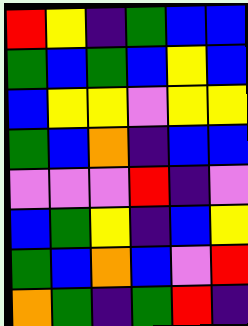[["red", "yellow", "indigo", "green", "blue", "blue"], ["green", "blue", "green", "blue", "yellow", "blue"], ["blue", "yellow", "yellow", "violet", "yellow", "yellow"], ["green", "blue", "orange", "indigo", "blue", "blue"], ["violet", "violet", "violet", "red", "indigo", "violet"], ["blue", "green", "yellow", "indigo", "blue", "yellow"], ["green", "blue", "orange", "blue", "violet", "red"], ["orange", "green", "indigo", "green", "red", "indigo"]]